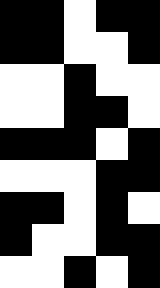[["black", "black", "white", "black", "black"], ["black", "black", "white", "white", "black"], ["white", "white", "black", "white", "white"], ["white", "white", "black", "black", "white"], ["black", "black", "black", "white", "black"], ["white", "white", "white", "black", "black"], ["black", "black", "white", "black", "white"], ["black", "white", "white", "black", "black"], ["white", "white", "black", "white", "black"]]